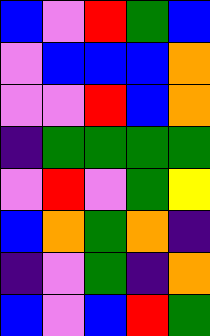[["blue", "violet", "red", "green", "blue"], ["violet", "blue", "blue", "blue", "orange"], ["violet", "violet", "red", "blue", "orange"], ["indigo", "green", "green", "green", "green"], ["violet", "red", "violet", "green", "yellow"], ["blue", "orange", "green", "orange", "indigo"], ["indigo", "violet", "green", "indigo", "orange"], ["blue", "violet", "blue", "red", "green"]]